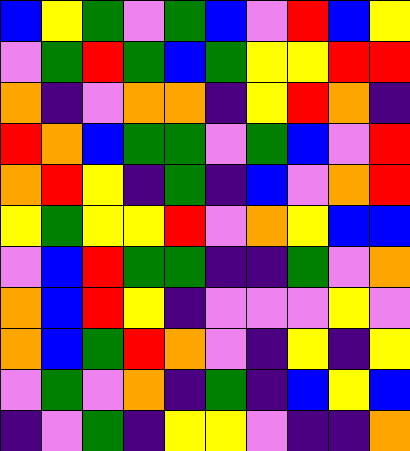[["blue", "yellow", "green", "violet", "green", "blue", "violet", "red", "blue", "yellow"], ["violet", "green", "red", "green", "blue", "green", "yellow", "yellow", "red", "red"], ["orange", "indigo", "violet", "orange", "orange", "indigo", "yellow", "red", "orange", "indigo"], ["red", "orange", "blue", "green", "green", "violet", "green", "blue", "violet", "red"], ["orange", "red", "yellow", "indigo", "green", "indigo", "blue", "violet", "orange", "red"], ["yellow", "green", "yellow", "yellow", "red", "violet", "orange", "yellow", "blue", "blue"], ["violet", "blue", "red", "green", "green", "indigo", "indigo", "green", "violet", "orange"], ["orange", "blue", "red", "yellow", "indigo", "violet", "violet", "violet", "yellow", "violet"], ["orange", "blue", "green", "red", "orange", "violet", "indigo", "yellow", "indigo", "yellow"], ["violet", "green", "violet", "orange", "indigo", "green", "indigo", "blue", "yellow", "blue"], ["indigo", "violet", "green", "indigo", "yellow", "yellow", "violet", "indigo", "indigo", "orange"]]